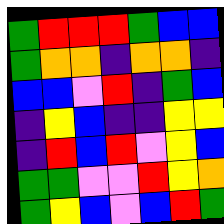[["green", "red", "red", "red", "green", "blue", "blue"], ["green", "orange", "orange", "indigo", "orange", "orange", "indigo"], ["blue", "blue", "violet", "red", "indigo", "green", "blue"], ["indigo", "yellow", "blue", "indigo", "indigo", "yellow", "yellow"], ["indigo", "red", "blue", "red", "violet", "yellow", "blue"], ["green", "green", "violet", "violet", "red", "yellow", "orange"], ["green", "yellow", "blue", "violet", "blue", "red", "green"]]